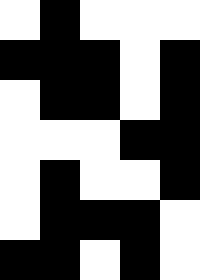[["white", "black", "white", "white", "white"], ["black", "black", "black", "white", "black"], ["white", "black", "black", "white", "black"], ["white", "white", "white", "black", "black"], ["white", "black", "white", "white", "black"], ["white", "black", "black", "black", "white"], ["black", "black", "white", "black", "white"]]